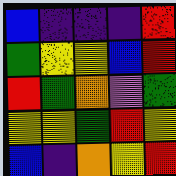[["blue", "indigo", "indigo", "indigo", "red"], ["green", "yellow", "yellow", "blue", "red"], ["red", "green", "orange", "violet", "green"], ["yellow", "yellow", "green", "red", "yellow"], ["blue", "indigo", "orange", "yellow", "red"]]